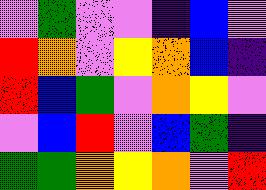[["violet", "green", "violet", "violet", "indigo", "blue", "violet"], ["red", "orange", "violet", "yellow", "orange", "blue", "indigo"], ["red", "blue", "green", "violet", "orange", "yellow", "violet"], ["violet", "blue", "red", "violet", "blue", "green", "indigo"], ["green", "green", "orange", "yellow", "orange", "violet", "red"]]